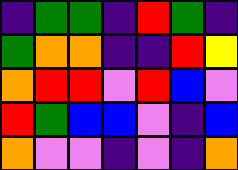[["indigo", "green", "green", "indigo", "red", "green", "indigo"], ["green", "orange", "orange", "indigo", "indigo", "red", "yellow"], ["orange", "red", "red", "violet", "red", "blue", "violet"], ["red", "green", "blue", "blue", "violet", "indigo", "blue"], ["orange", "violet", "violet", "indigo", "violet", "indigo", "orange"]]